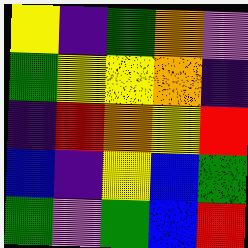[["yellow", "indigo", "green", "orange", "violet"], ["green", "yellow", "yellow", "orange", "indigo"], ["indigo", "red", "orange", "yellow", "red"], ["blue", "indigo", "yellow", "blue", "green"], ["green", "violet", "green", "blue", "red"]]